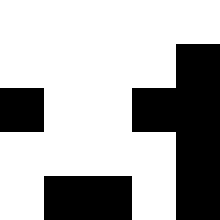[["white", "white", "white", "white", "white"], ["white", "white", "white", "white", "black"], ["black", "white", "white", "black", "black"], ["white", "white", "white", "white", "black"], ["white", "black", "black", "white", "black"]]